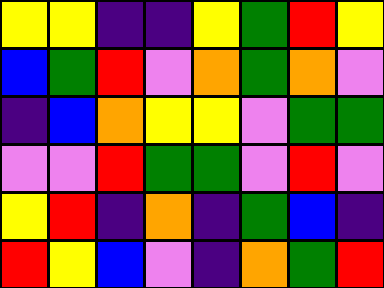[["yellow", "yellow", "indigo", "indigo", "yellow", "green", "red", "yellow"], ["blue", "green", "red", "violet", "orange", "green", "orange", "violet"], ["indigo", "blue", "orange", "yellow", "yellow", "violet", "green", "green"], ["violet", "violet", "red", "green", "green", "violet", "red", "violet"], ["yellow", "red", "indigo", "orange", "indigo", "green", "blue", "indigo"], ["red", "yellow", "blue", "violet", "indigo", "orange", "green", "red"]]